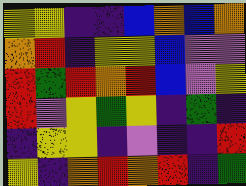[["yellow", "yellow", "indigo", "indigo", "blue", "orange", "blue", "orange"], ["orange", "red", "indigo", "yellow", "yellow", "blue", "violet", "violet"], ["red", "green", "red", "orange", "red", "blue", "violet", "yellow"], ["red", "violet", "yellow", "green", "yellow", "indigo", "green", "indigo"], ["indigo", "yellow", "yellow", "indigo", "violet", "indigo", "indigo", "red"], ["yellow", "indigo", "orange", "red", "orange", "red", "indigo", "green"]]